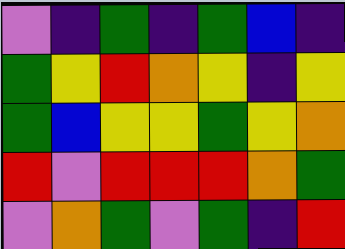[["violet", "indigo", "green", "indigo", "green", "blue", "indigo"], ["green", "yellow", "red", "orange", "yellow", "indigo", "yellow"], ["green", "blue", "yellow", "yellow", "green", "yellow", "orange"], ["red", "violet", "red", "red", "red", "orange", "green"], ["violet", "orange", "green", "violet", "green", "indigo", "red"]]